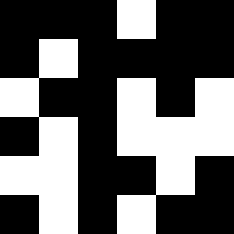[["black", "black", "black", "white", "black", "black"], ["black", "white", "black", "black", "black", "black"], ["white", "black", "black", "white", "black", "white"], ["black", "white", "black", "white", "white", "white"], ["white", "white", "black", "black", "white", "black"], ["black", "white", "black", "white", "black", "black"]]